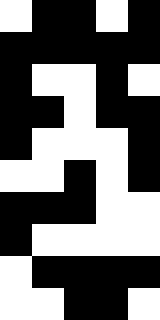[["white", "black", "black", "white", "black"], ["black", "black", "black", "black", "black"], ["black", "white", "white", "black", "white"], ["black", "black", "white", "black", "black"], ["black", "white", "white", "white", "black"], ["white", "white", "black", "white", "black"], ["black", "black", "black", "white", "white"], ["black", "white", "white", "white", "white"], ["white", "black", "black", "black", "black"], ["white", "white", "black", "black", "white"]]